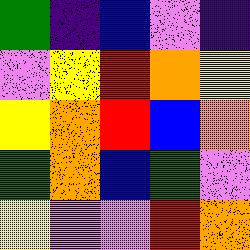[["green", "indigo", "blue", "violet", "indigo"], ["violet", "yellow", "red", "orange", "yellow"], ["yellow", "orange", "red", "blue", "orange"], ["green", "orange", "blue", "green", "violet"], ["yellow", "violet", "violet", "red", "orange"]]